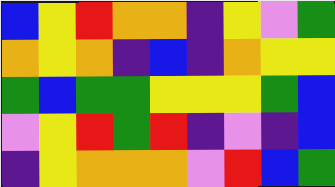[["blue", "yellow", "red", "orange", "orange", "indigo", "yellow", "violet", "green"], ["orange", "yellow", "orange", "indigo", "blue", "indigo", "orange", "yellow", "yellow"], ["green", "blue", "green", "green", "yellow", "yellow", "yellow", "green", "blue"], ["violet", "yellow", "red", "green", "red", "indigo", "violet", "indigo", "blue"], ["indigo", "yellow", "orange", "orange", "orange", "violet", "red", "blue", "green"]]